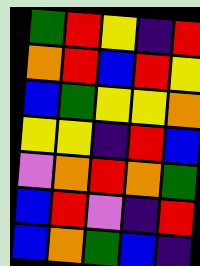[["green", "red", "yellow", "indigo", "red"], ["orange", "red", "blue", "red", "yellow"], ["blue", "green", "yellow", "yellow", "orange"], ["yellow", "yellow", "indigo", "red", "blue"], ["violet", "orange", "red", "orange", "green"], ["blue", "red", "violet", "indigo", "red"], ["blue", "orange", "green", "blue", "indigo"]]